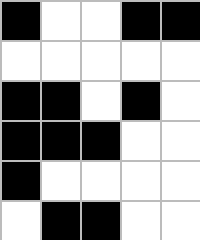[["black", "white", "white", "black", "black"], ["white", "white", "white", "white", "white"], ["black", "black", "white", "black", "white"], ["black", "black", "black", "white", "white"], ["black", "white", "white", "white", "white"], ["white", "black", "black", "white", "white"]]